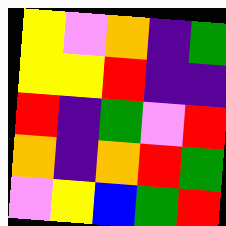[["yellow", "violet", "orange", "indigo", "green"], ["yellow", "yellow", "red", "indigo", "indigo"], ["red", "indigo", "green", "violet", "red"], ["orange", "indigo", "orange", "red", "green"], ["violet", "yellow", "blue", "green", "red"]]